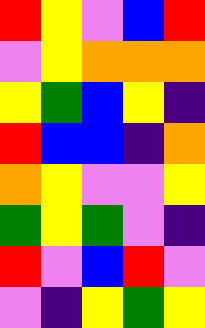[["red", "yellow", "violet", "blue", "red"], ["violet", "yellow", "orange", "orange", "orange"], ["yellow", "green", "blue", "yellow", "indigo"], ["red", "blue", "blue", "indigo", "orange"], ["orange", "yellow", "violet", "violet", "yellow"], ["green", "yellow", "green", "violet", "indigo"], ["red", "violet", "blue", "red", "violet"], ["violet", "indigo", "yellow", "green", "yellow"]]